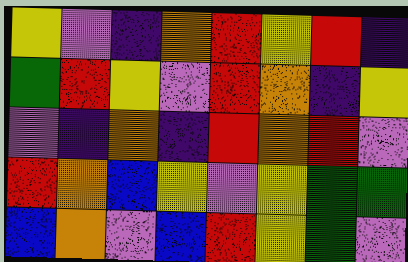[["yellow", "violet", "indigo", "orange", "red", "yellow", "red", "indigo"], ["green", "red", "yellow", "violet", "red", "orange", "indigo", "yellow"], ["violet", "indigo", "orange", "indigo", "red", "orange", "red", "violet"], ["red", "orange", "blue", "yellow", "violet", "yellow", "green", "green"], ["blue", "orange", "violet", "blue", "red", "yellow", "green", "violet"]]